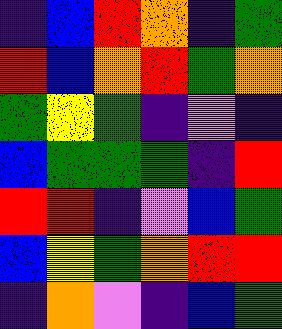[["indigo", "blue", "red", "orange", "indigo", "green"], ["red", "blue", "orange", "red", "green", "orange"], ["green", "yellow", "green", "indigo", "violet", "indigo"], ["blue", "green", "green", "green", "indigo", "red"], ["red", "red", "indigo", "violet", "blue", "green"], ["blue", "yellow", "green", "orange", "red", "red"], ["indigo", "orange", "violet", "indigo", "blue", "green"]]